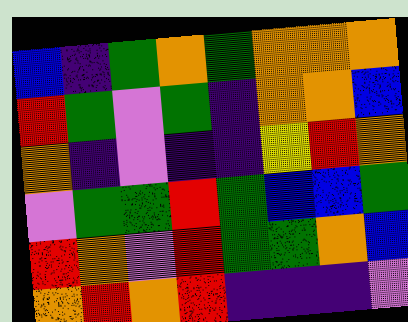[["blue", "indigo", "green", "orange", "green", "orange", "orange", "orange"], ["red", "green", "violet", "green", "indigo", "orange", "orange", "blue"], ["orange", "indigo", "violet", "indigo", "indigo", "yellow", "red", "orange"], ["violet", "green", "green", "red", "green", "blue", "blue", "green"], ["red", "orange", "violet", "red", "green", "green", "orange", "blue"], ["orange", "red", "orange", "red", "indigo", "indigo", "indigo", "violet"]]